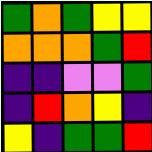[["green", "orange", "green", "yellow", "yellow"], ["orange", "orange", "orange", "green", "red"], ["indigo", "indigo", "violet", "violet", "green"], ["indigo", "red", "orange", "yellow", "indigo"], ["yellow", "indigo", "green", "green", "red"]]